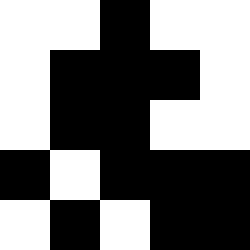[["white", "white", "black", "white", "white"], ["white", "black", "black", "black", "white"], ["white", "black", "black", "white", "white"], ["black", "white", "black", "black", "black"], ["white", "black", "white", "black", "black"]]